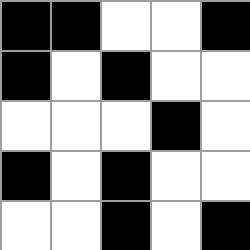[["black", "black", "white", "white", "black"], ["black", "white", "black", "white", "white"], ["white", "white", "white", "black", "white"], ["black", "white", "black", "white", "white"], ["white", "white", "black", "white", "black"]]